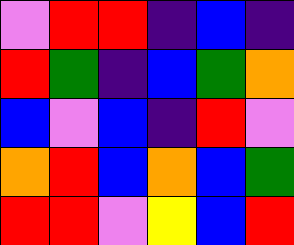[["violet", "red", "red", "indigo", "blue", "indigo"], ["red", "green", "indigo", "blue", "green", "orange"], ["blue", "violet", "blue", "indigo", "red", "violet"], ["orange", "red", "blue", "orange", "blue", "green"], ["red", "red", "violet", "yellow", "blue", "red"]]